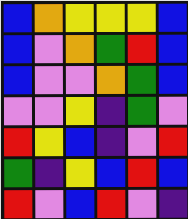[["blue", "orange", "yellow", "yellow", "yellow", "blue"], ["blue", "violet", "orange", "green", "red", "blue"], ["blue", "violet", "violet", "orange", "green", "blue"], ["violet", "violet", "yellow", "indigo", "green", "violet"], ["red", "yellow", "blue", "indigo", "violet", "red"], ["green", "indigo", "yellow", "blue", "red", "blue"], ["red", "violet", "blue", "red", "violet", "indigo"]]